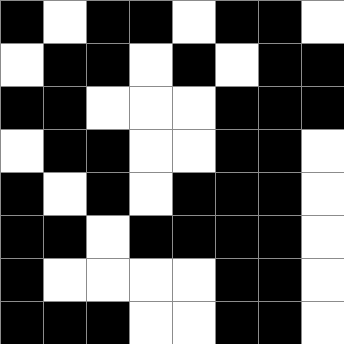[["black", "white", "black", "black", "white", "black", "black", "white"], ["white", "black", "black", "white", "black", "white", "black", "black"], ["black", "black", "white", "white", "white", "black", "black", "black"], ["white", "black", "black", "white", "white", "black", "black", "white"], ["black", "white", "black", "white", "black", "black", "black", "white"], ["black", "black", "white", "black", "black", "black", "black", "white"], ["black", "white", "white", "white", "white", "black", "black", "white"], ["black", "black", "black", "white", "white", "black", "black", "white"]]